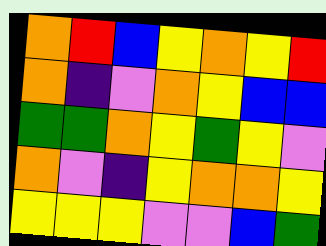[["orange", "red", "blue", "yellow", "orange", "yellow", "red"], ["orange", "indigo", "violet", "orange", "yellow", "blue", "blue"], ["green", "green", "orange", "yellow", "green", "yellow", "violet"], ["orange", "violet", "indigo", "yellow", "orange", "orange", "yellow"], ["yellow", "yellow", "yellow", "violet", "violet", "blue", "green"]]